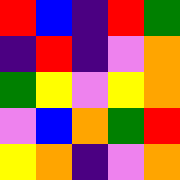[["red", "blue", "indigo", "red", "green"], ["indigo", "red", "indigo", "violet", "orange"], ["green", "yellow", "violet", "yellow", "orange"], ["violet", "blue", "orange", "green", "red"], ["yellow", "orange", "indigo", "violet", "orange"]]